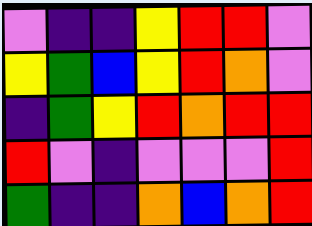[["violet", "indigo", "indigo", "yellow", "red", "red", "violet"], ["yellow", "green", "blue", "yellow", "red", "orange", "violet"], ["indigo", "green", "yellow", "red", "orange", "red", "red"], ["red", "violet", "indigo", "violet", "violet", "violet", "red"], ["green", "indigo", "indigo", "orange", "blue", "orange", "red"]]